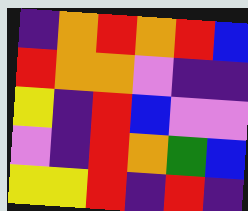[["indigo", "orange", "red", "orange", "red", "blue"], ["red", "orange", "orange", "violet", "indigo", "indigo"], ["yellow", "indigo", "red", "blue", "violet", "violet"], ["violet", "indigo", "red", "orange", "green", "blue"], ["yellow", "yellow", "red", "indigo", "red", "indigo"]]